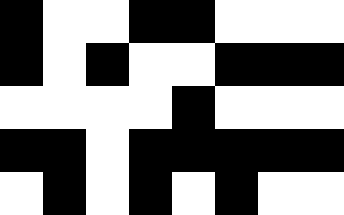[["black", "white", "white", "black", "black", "white", "white", "white"], ["black", "white", "black", "white", "white", "black", "black", "black"], ["white", "white", "white", "white", "black", "white", "white", "white"], ["black", "black", "white", "black", "black", "black", "black", "black"], ["white", "black", "white", "black", "white", "black", "white", "white"]]